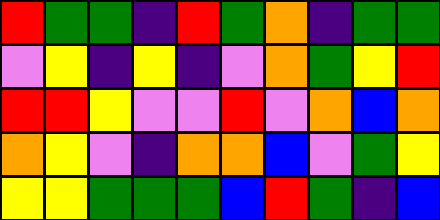[["red", "green", "green", "indigo", "red", "green", "orange", "indigo", "green", "green"], ["violet", "yellow", "indigo", "yellow", "indigo", "violet", "orange", "green", "yellow", "red"], ["red", "red", "yellow", "violet", "violet", "red", "violet", "orange", "blue", "orange"], ["orange", "yellow", "violet", "indigo", "orange", "orange", "blue", "violet", "green", "yellow"], ["yellow", "yellow", "green", "green", "green", "blue", "red", "green", "indigo", "blue"]]